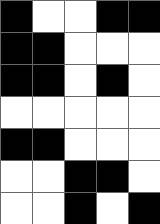[["black", "white", "white", "black", "black"], ["black", "black", "white", "white", "white"], ["black", "black", "white", "black", "white"], ["white", "white", "white", "white", "white"], ["black", "black", "white", "white", "white"], ["white", "white", "black", "black", "white"], ["white", "white", "black", "white", "black"]]